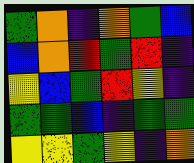[["green", "orange", "indigo", "orange", "green", "blue"], ["blue", "orange", "red", "green", "red", "indigo"], ["yellow", "blue", "green", "red", "yellow", "indigo"], ["green", "green", "blue", "indigo", "green", "green"], ["yellow", "yellow", "green", "yellow", "indigo", "orange"]]